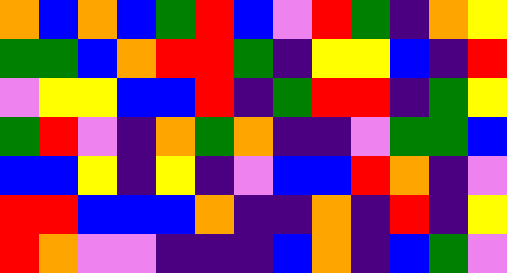[["orange", "blue", "orange", "blue", "green", "red", "blue", "violet", "red", "green", "indigo", "orange", "yellow"], ["green", "green", "blue", "orange", "red", "red", "green", "indigo", "yellow", "yellow", "blue", "indigo", "red"], ["violet", "yellow", "yellow", "blue", "blue", "red", "indigo", "green", "red", "red", "indigo", "green", "yellow"], ["green", "red", "violet", "indigo", "orange", "green", "orange", "indigo", "indigo", "violet", "green", "green", "blue"], ["blue", "blue", "yellow", "indigo", "yellow", "indigo", "violet", "blue", "blue", "red", "orange", "indigo", "violet"], ["red", "red", "blue", "blue", "blue", "orange", "indigo", "indigo", "orange", "indigo", "red", "indigo", "yellow"], ["red", "orange", "violet", "violet", "indigo", "indigo", "indigo", "blue", "orange", "indigo", "blue", "green", "violet"]]